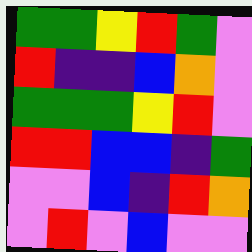[["green", "green", "yellow", "red", "green", "violet"], ["red", "indigo", "indigo", "blue", "orange", "violet"], ["green", "green", "green", "yellow", "red", "violet"], ["red", "red", "blue", "blue", "indigo", "green"], ["violet", "violet", "blue", "indigo", "red", "orange"], ["violet", "red", "violet", "blue", "violet", "violet"]]